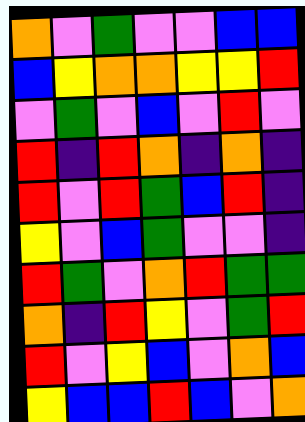[["orange", "violet", "green", "violet", "violet", "blue", "blue"], ["blue", "yellow", "orange", "orange", "yellow", "yellow", "red"], ["violet", "green", "violet", "blue", "violet", "red", "violet"], ["red", "indigo", "red", "orange", "indigo", "orange", "indigo"], ["red", "violet", "red", "green", "blue", "red", "indigo"], ["yellow", "violet", "blue", "green", "violet", "violet", "indigo"], ["red", "green", "violet", "orange", "red", "green", "green"], ["orange", "indigo", "red", "yellow", "violet", "green", "red"], ["red", "violet", "yellow", "blue", "violet", "orange", "blue"], ["yellow", "blue", "blue", "red", "blue", "violet", "orange"]]